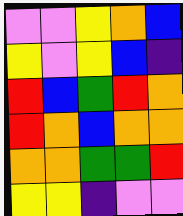[["violet", "violet", "yellow", "orange", "blue"], ["yellow", "violet", "yellow", "blue", "indigo"], ["red", "blue", "green", "red", "orange"], ["red", "orange", "blue", "orange", "orange"], ["orange", "orange", "green", "green", "red"], ["yellow", "yellow", "indigo", "violet", "violet"]]